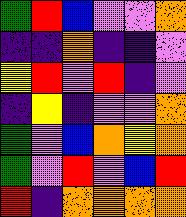[["green", "red", "blue", "violet", "violet", "orange"], ["indigo", "indigo", "orange", "indigo", "indigo", "violet"], ["yellow", "red", "violet", "red", "indigo", "violet"], ["indigo", "yellow", "indigo", "violet", "violet", "orange"], ["green", "violet", "blue", "orange", "yellow", "orange"], ["green", "violet", "red", "violet", "blue", "red"], ["red", "indigo", "orange", "orange", "orange", "orange"]]